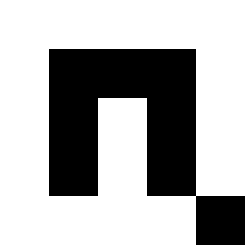[["white", "white", "white", "white", "white"], ["white", "black", "black", "black", "white"], ["white", "black", "white", "black", "white"], ["white", "black", "white", "black", "white"], ["white", "white", "white", "white", "black"]]